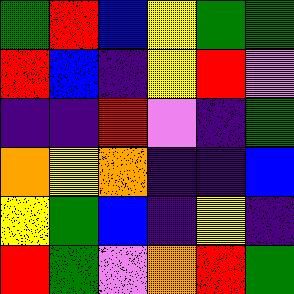[["green", "red", "blue", "yellow", "green", "green"], ["red", "blue", "indigo", "yellow", "red", "violet"], ["indigo", "indigo", "red", "violet", "indigo", "green"], ["orange", "yellow", "orange", "indigo", "indigo", "blue"], ["yellow", "green", "blue", "indigo", "yellow", "indigo"], ["red", "green", "violet", "orange", "red", "green"]]